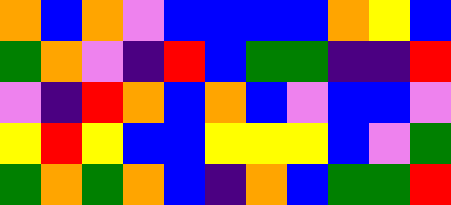[["orange", "blue", "orange", "violet", "blue", "blue", "blue", "blue", "orange", "yellow", "blue"], ["green", "orange", "violet", "indigo", "red", "blue", "green", "green", "indigo", "indigo", "red"], ["violet", "indigo", "red", "orange", "blue", "orange", "blue", "violet", "blue", "blue", "violet"], ["yellow", "red", "yellow", "blue", "blue", "yellow", "yellow", "yellow", "blue", "violet", "green"], ["green", "orange", "green", "orange", "blue", "indigo", "orange", "blue", "green", "green", "red"]]